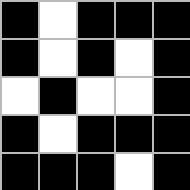[["black", "white", "black", "black", "black"], ["black", "white", "black", "white", "black"], ["white", "black", "white", "white", "black"], ["black", "white", "black", "black", "black"], ["black", "black", "black", "white", "black"]]